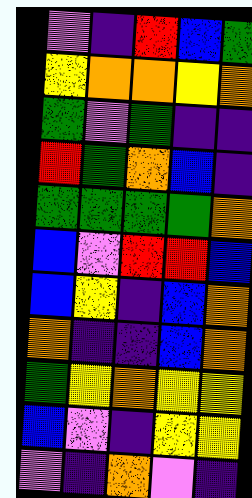[["violet", "indigo", "red", "blue", "green"], ["yellow", "orange", "orange", "yellow", "orange"], ["green", "violet", "green", "indigo", "indigo"], ["red", "green", "orange", "blue", "indigo"], ["green", "green", "green", "green", "orange"], ["blue", "violet", "red", "red", "blue"], ["blue", "yellow", "indigo", "blue", "orange"], ["orange", "indigo", "indigo", "blue", "orange"], ["green", "yellow", "orange", "yellow", "yellow"], ["blue", "violet", "indigo", "yellow", "yellow"], ["violet", "indigo", "orange", "violet", "indigo"]]